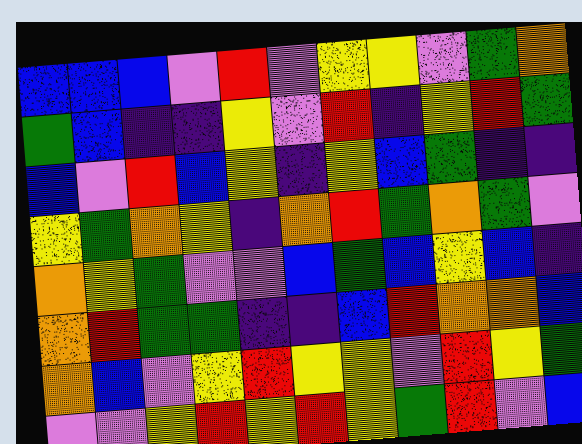[["blue", "blue", "blue", "violet", "red", "violet", "yellow", "yellow", "violet", "green", "orange"], ["green", "blue", "indigo", "indigo", "yellow", "violet", "red", "indigo", "yellow", "red", "green"], ["blue", "violet", "red", "blue", "yellow", "indigo", "yellow", "blue", "green", "indigo", "indigo"], ["yellow", "green", "orange", "yellow", "indigo", "orange", "red", "green", "orange", "green", "violet"], ["orange", "yellow", "green", "violet", "violet", "blue", "green", "blue", "yellow", "blue", "indigo"], ["orange", "red", "green", "green", "indigo", "indigo", "blue", "red", "orange", "orange", "blue"], ["orange", "blue", "violet", "yellow", "red", "yellow", "yellow", "violet", "red", "yellow", "green"], ["violet", "violet", "yellow", "red", "yellow", "red", "yellow", "green", "red", "violet", "blue"]]